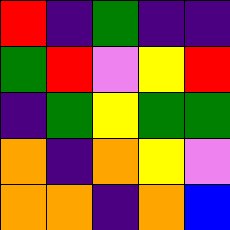[["red", "indigo", "green", "indigo", "indigo"], ["green", "red", "violet", "yellow", "red"], ["indigo", "green", "yellow", "green", "green"], ["orange", "indigo", "orange", "yellow", "violet"], ["orange", "orange", "indigo", "orange", "blue"]]